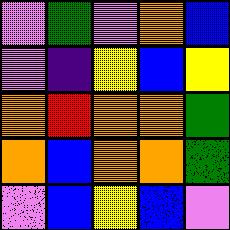[["violet", "green", "violet", "orange", "blue"], ["violet", "indigo", "yellow", "blue", "yellow"], ["orange", "red", "orange", "orange", "green"], ["orange", "blue", "orange", "orange", "green"], ["violet", "blue", "yellow", "blue", "violet"]]